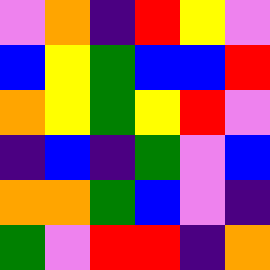[["violet", "orange", "indigo", "red", "yellow", "violet"], ["blue", "yellow", "green", "blue", "blue", "red"], ["orange", "yellow", "green", "yellow", "red", "violet"], ["indigo", "blue", "indigo", "green", "violet", "blue"], ["orange", "orange", "green", "blue", "violet", "indigo"], ["green", "violet", "red", "red", "indigo", "orange"]]